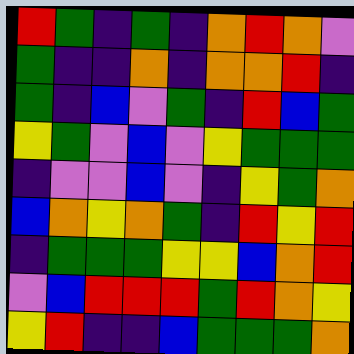[["red", "green", "indigo", "green", "indigo", "orange", "red", "orange", "violet"], ["green", "indigo", "indigo", "orange", "indigo", "orange", "orange", "red", "indigo"], ["green", "indigo", "blue", "violet", "green", "indigo", "red", "blue", "green"], ["yellow", "green", "violet", "blue", "violet", "yellow", "green", "green", "green"], ["indigo", "violet", "violet", "blue", "violet", "indigo", "yellow", "green", "orange"], ["blue", "orange", "yellow", "orange", "green", "indigo", "red", "yellow", "red"], ["indigo", "green", "green", "green", "yellow", "yellow", "blue", "orange", "red"], ["violet", "blue", "red", "red", "red", "green", "red", "orange", "yellow"], ["yellow", "red", "indigo", "indigo", "blue", "green", "green", "green", "orange"]]